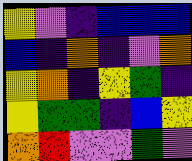[["yellow", "violet", "indigo", "blue", "blue", "blue"], ["blue", "indigo", "orange", "indigo", "violet", "orange"], ["yellow", "orange", "indigo", "yellow", "green", "indigo"], ["yellow", "green", "green", "indigo", "blue", "yellow"], ["orange", "red", "violet", "violet", "green", "violet"]]